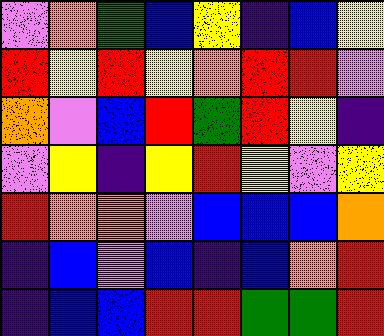[["violet", "orange", "green", "blue", "yellow", "indigo", "blue", "yellow"], ["red", "yellow", "red", "yellow", "orange", "red", "red", "violet"], ["orange", "violet", "blue", "red", "green", "red", "yellow", "indigo"], ["violet", "yellow", "indigo", "yellow", "red", "yellow", "violet", "yellow"], ["red", "orange", "orange", "violet", "blue", "blue", "blue", "orange"], ["indigo", "blue", "violet", "blue", "indigo", "blue", "orange", "red"], ["indigo", "blue", "blue", "red", "red", "green", "green", "red"]]